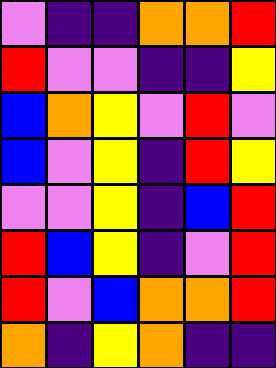[["violet", "indigo", "indigo", "orange", "orange", "red"], ["red", "violet", "violet", "indigo", "indigo", "yellow"], ["blue", "orange", "yellow", "violet", "red", "violet"], ["blue", "violet", "yellow", "indigo", "red", "yellow"], ["violet", "violet", "yellow", "indigo", "blue", "red"], ["red", "blue", "yellow", "indigo", "violet", "red"], ["red", "violet", "blue", "orange", "orange", "red"], ["orange", "indigo", "yellow", "orange", "indigo", "indigo"]]